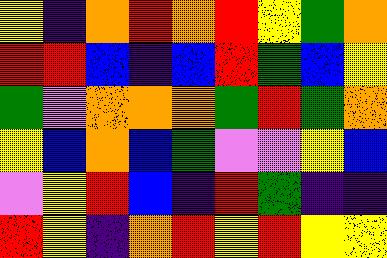[["yellow", "indigo", "orange", "red", "orange", "red", "yellow", "green", "orange"], ["red", "red", "blue", "indigo", "blue", "red", "green", "blue", "yellow"], ["green", "violet", "orange", "orange", "orange", "green", "red", "green", "orange"], ["yellow", "blue", "orange", "blue", "green", "violet", "violet", "yellow", "blue"], ["violet", "yellow", "red", "blue", "indigo", "red", "green", "indigo", "indigo"], ["red", "yellow", "indigo", "orange", "red", "yellow", "red", "yellow", "yellow"]]